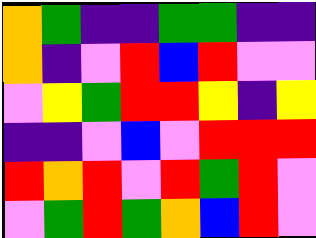[["orange", "green", "indigo", "indigo", "green", "green", "indigo", "indigo"], ["orange", "indigo", "violet", "red", "blue", "red", "violet", "violet"], ["violet", "yellow", "green", "red", "red", "yellow", "indigo", "yellow"], ["indigo", "indigo", "violet", "blue", "violet", "red", "red", "red"], ["red", "orange", "red", "violet", "red", "green", "red", "violet"], ["violet", "green", "red", "green", "orange", "blue", "red", "violet"]]